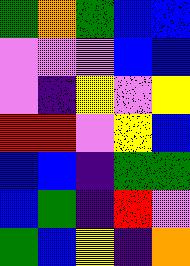[["green", "orange", "green", "blue", "blue"], ["violet", "violet", "violet", "blue", "blue"], ["violet", "indigo", "yellow", "violet", "yellow"], ["red", "red", "violet", "yellow", "blue"], ["blue", "blue", "indigo", "green", "green"], ["blue", "green", "indigo", "red", "violet"], ["green", "blue", "yellow", "indigo", "orange"]]